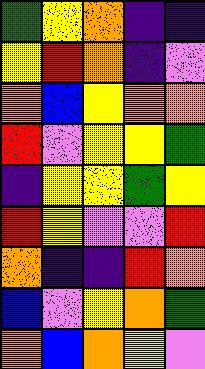[["green", "yellow", "orange", "indigo", "indigo"], ["yellow", "red", "orange", "indigo", "violet"], ["orange", "blue", "yellow", "orange", "orange"], ["red", "violet", "yellow", "yellow", "green"], ["indigo", "yellow", "yellow", "green", "yellow"], ["red", "yellow", "violet", "violet", "red"], ["orange", "indigo", "indigo", "red", "orange"], ["blue", "violet", "yellow", "orange", "green"], ["orange", "blue", "orange", "yellow", "violet"]]